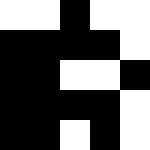[["white", "white", "black", "white", "white"], ["black", "black", "black", "black", "white"], ["black", "black", "white", "white", "black"], ["black", "black", "black", "black", "white"], ["black", "black", "white", "black", "white"]]